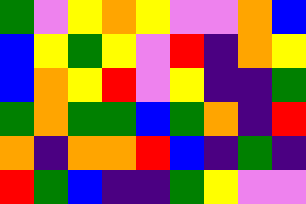[["green", "violet", "yellow", "orange", "yellow", "violet", "violet", "orange", "blue"], ["blue", "yellow", "green", "yellow", "violet", "red", "indigo", "orange", "yellow"], ["blue", "orange", "yellow", "red", "violet", "yellow", "indigo", "indigo", "green"], ["green", "orange", "green", "green", "blue", "green", "orange", "indigo", "red"], ["orange", "indigo", "orange", "orange", "red", "blue", "indigo", "green", "indigo"], ["red", "green", "blue", "indigo", "indigo", "green", "yellow", "violet", "violet"]]